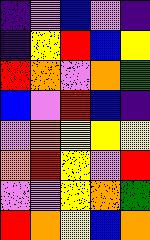[["indigo", "violet", "blue", "violet", "indigo"], ["indigo", "yellow", "red", "blue", "yellow"], ["red", "orange", "violet", "orange", "green"], ["blue", "violet", "red", "blue", "indigo"], ["violet", "orange", "yellow", "yellow", "yellow"], ["orange", "red", "yellow", "violet", "red"], ["violet", "violet", "yellow", "orange", "green"], ["red", "orange", "yellow", "blue", "orange"]]